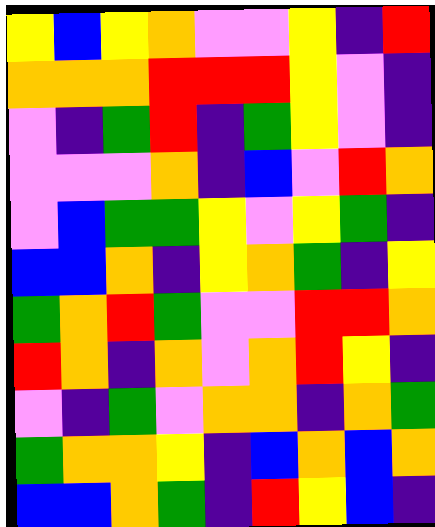[["yellow", "blue", "yellow", "orange", "violet", "violet", "yellow", "indigo", "red"], ["orange", "orange", "orange", "red", "red", "red", "yellow", "violet", "indigo"], ["violet", "indigo", "green", "red", "indigo", "green", "yellow", "violet", "indigo"], ["violet", "violet", "violet", "orange", "indigo", "blue", "violet", "red", "orange"], ["violet", "blue", "green", "green", "yellow", "violet", "yellow", "green", "indigo"], ["blue", "blue", "orange", "indigo", "yellow", "orange", "green", "indigo", "yellow"], ["green", "orange", "red", "green", "violet", "violet", "red", "red", "orange"], ["red", "orange", "indigo", "orange", "violet", "orange", "red", "yellow", "indigo"], ["violet", "indigo", "green", "violet", "orange", "orange", "indigo", "orange", "green"], ["green", "orange", "orange", "yellow", "indigo", "blue", "orange", "blue", "orange"], ["blue", "blue", "orange", "green", "indigo", "red", "yellow", "blue", "indigo"]]